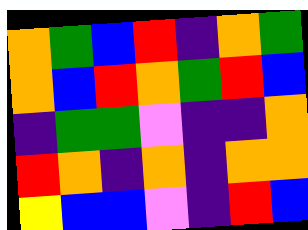[["orange", "green", "blue", "red", "indigo", "orange", "green"], ["orange", "blue", "red", "orange", "green", "red", "blue"], ["indigo", "green", "green", "violet", "indigo", "indigo", "orange"], ["red", "orange", "indigo", "orange", "indigo", "orange", "orange"], ["yellow", "blue", "blue", "violet", "indigo", "red", "blue"]]